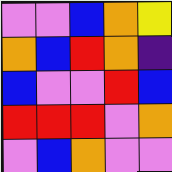[["violet", "violet", "blue", "orange", "yellow"], ["orange", "blue", "red", "orange", "indigo"], ["blue", "violet", "violet", "red", "blue"], ["red", "red", "red", "violet", "orange"], ["violet", "blue", "orange", "violet", "violet"]]